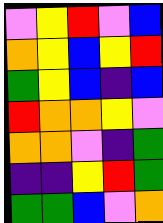[["violet", "yellow", "red", "violet", "blue"], ["orange", "yellow", "blue", "yellow", "red"], ["green", "yellow", "blue", "indigo", "blue"], ["red", "orange", "orange", "yellow", "violet"], ["orange", "orange", "violet", "indigo", "green"], ["indigo", "indigo", "yellow", "red", "green"], ["green", "green", "blue", "violet", "orange"]]